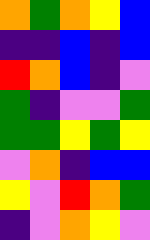[["orange", "green", "orange", "yellow", "blue"], ["indigo", "indigo", "blue", "indigo", "blue"], ["red", "orange", "blue", "indigo", "violet"], ["green", "indigo", "violet", "violet", "green"], ["green", "green", "yellow", "green", "yellow"], ["violet", "orange", "indigo", "blue", "blue"], ["yellow", "violet", "red", "orange", "green"], ["indigo", "violet", "orange", "yellow", "violet"]]